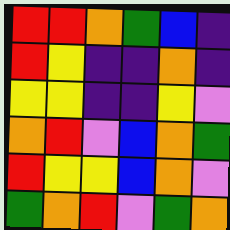[["red", "red", "orange", "green", "blue", "indigo"], ["red", "yellow", "indigo", "indigo", "orange", "indigo"], ["yellow", "yellow", "indigo", "indigo", "yellow", "violet"], ["orange", "red", "violet", "blue", "orange", "green"], ["red", "yellow", "yellow", "blue", "orange", "violet"], ["green", "orange", "red", "violet", "green", "orange"]]